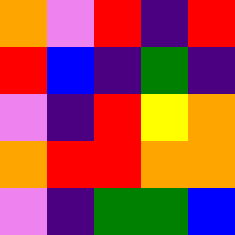[["orange", "violet", "red", "indigo", "red"], ["red", "blue", "indigo", "green", "indigo"], ["violet", "indigo", "red", "yellow", "orange"], ["orange", "red", "red", "orange", "orange"], ["violet", "indigo", "green", "green", "blue"]]